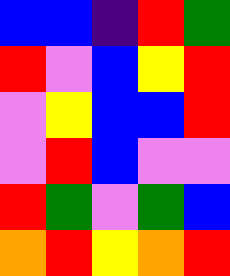[["blue", "blue", "indigo", "red", "green"], ["red", "violet", "blue", "yellow", "red"], ["violet", "yellow", "blue", "blue", "red"], ["violet", "red", "blue", "violet", "violet"], ["red", "green", "violet", "green", "blue"], ["orange", "red", "yellow", "orange", "red"]]